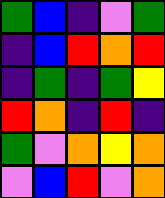[["green", "blue", "indigo", "violet", "green"], ["indigo", "blue", "red", "orange", "red"], ["indigo", "green", "indigo", "green", "yellow"], ["red", "orange", "indigo", "red", "indigo"], ["green", "violet", "orange", "yellow", "orange"], ["violet", "blue", "red", "violet", "orange"]]